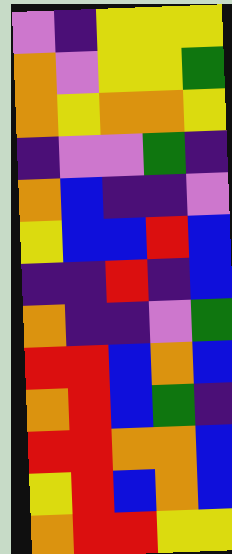[["violet", "indigo", "yellow", "yellow", "yellow"], ["orange", "violet", "yellow", "yellow", "green"], ["orange", "yellow", "orange", "orange", "yellow"], ["indigo", "violet", "violet", "green", "indigo"], ["orange", "blue", "indigo", "indigo", "violet"], ["yellow", "blue", "blue", "red", "blue"], ["indigo", "indigo", "red", "indigo", "blue"], ["orange", "indigo", "indigo", "violet", "green"], ["red", "red", "blue", "orange", "blue"], ["orange", "red", "blue", "green", "indigo"], ["red", "red", "orange", "orange", "blue"], ["yellow", "red", "blue", "orange", "blue"], ["orange", "red", "red", "yellow", "yellow"]]